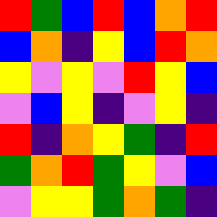[["red", "green", "blue", "red", "blue", "orange", "red"], ["blue", "orange", "indigo", "yellow", "blue", "red", "orange"], ["yellow", "violet", "yellow", "violet", "red", "yellow", "blue"], ["violet", "blue", "yellow", "indigo", "violet", "yellow", "indigo"], ["red", "indigo", "orange", "yellow", "green", "indigo", "red"], ["green", "orange", "red", "green", "yellow", "violet", "blue"], ["violet", "yellow", "yellow", "green", "orange", "green", "indigo"]]